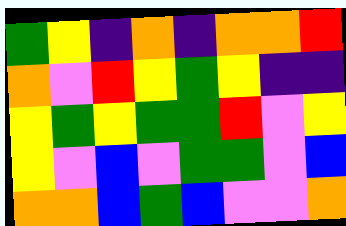[["green", "yellow", "indigo", "orange", "indigo", "orange", "orange", "red"], ["orange", "violet", "red", "yellow", "green", "yellow", "indigo", "indigo"], ["yellow", "green", "yellow", "green", "green", "red", "violet", "yellow"], ["yellow", "violet", "blue", "violet", "green", "green", "violet", "blue"], ["orange", "orange", "blue", "green", "blue", "violet", "violet", "orange"]]